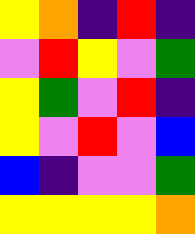[["yellow", "orange", "indigo", "red", "indigo"], ["violet", "red", "yellow", "violet", "green"], ["yellow", "green", "violet", "red", "indigo"], ["yellow", "violet", "red", "violet", "blue"], ["blue", "indigo", "violet", "violet", "green"], ["yellow", "yellow", "yellow", "yellow", "orange"]]